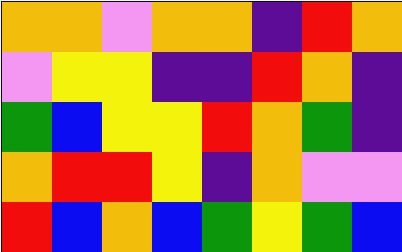[["orange", "orange", "violet", "orange", "orange", "indigo", "red", "orange"], ["violet", "yellow", "yellow", "indigo", "indigo", "red", "orange", "indigo"], ["green", "blue", "yellow", "yellow", "red", "orange", "green", "indigo"], ["orange", "red", "red", "yellow", "indigo", "orange", "violet", "violet"], ["red", "blue", "orange", "blue", "green", "yellow", "green", "blue"]]